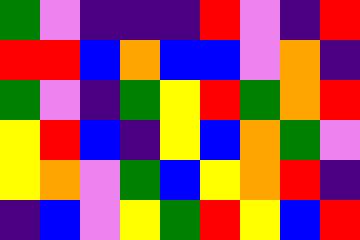[["green", "violet", "indigo", "indigo", "indigo", "red", "violet", "indigo", "red"], ["red", "red", "blue", "orange", "blue", "blue", "violet", "orange", "indigo"], ["green", "violet", "indigo", "green", "yellow", "red", "green", "orange", "red"], ["yellow", "red", "blue", "indigo", "yellow", "blue", "orange", "green", "violet"], ["yellow", "orange", "violet", "green", "blue", "yellow", "orange", "red", "indigo"], ["indigo", "blue", "violet", "yellow", "green", "red", "yellow", "blue", "red"]]